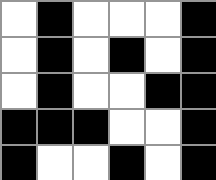[["white", "black", "white", "white", "white", "black"], ["white", "black", "white", "black", "white", "black"], ["white", "black", "white", "white", "black", "black"], ["black", "black", "black", "white", "white", "black"], ["black", "white", "white", "black", "white", "black"]]